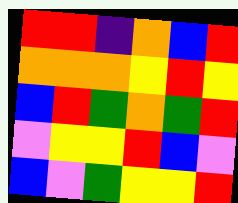[["red", "red", "indigo", "orange", "blue", "red"], ["orange", "orange", "orange", "yellow", "red", "yellow"], ["blue", "red", "green", "orange", "green", "red"], ["violet", "yellow", "yellow", "red", "blue", "violet"], ["blue", "violet", "green", "yellow", "yellow", "red"]]